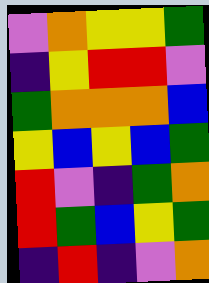[["violet", "orange", "yellow", "yellow", "green"], ["indigo", "yellow", "red", "red", "violet"], ["green", "orange", "orange", "orange", "blue"], ["yellow", "blue", "yellow", "blue", "green"], ["red", "violet", "indigo", "green", "orange"], ["red", "green", "blue", "yellow", "green"], ["indigo", "red", "indigo", "violet", "orange"]]